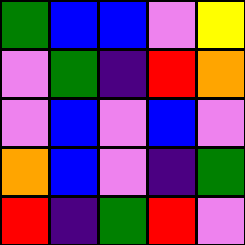[["green", "blue", "blue", "violet", "yellow"], ["violet", "green", "indigo", "red", "orange"], ["violet", "blue", "violet", "blue", "violet"], ["orange", "blue", "violet", "indigo", "green"], ["red", "indigo", "green", "red", "violet"]]